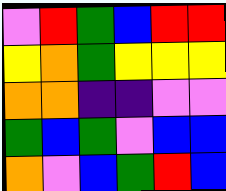[["violet", "red", "green", "blue", "red", "red"], ["yellow", "orange", "green", "yellow", "yellow", "yellow"], ["orange", "orange", "indigo", "indigo", "violet", "violet"], ["green", "blue", "green", "violet", "blue", "blue"], ["orange", "violet", "blue", "green", "red", "blue"]]